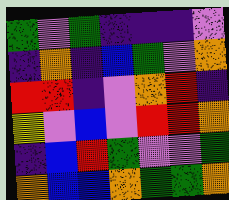[["green", "violet", "green", "indigo", "indigo", "indigo", "violet"], ["indigo", "orange", "indigo", "blue", "green", "violet", "orange"], ["red", "red", "indigo", "violet", "orange", "red", "indigo"], ["yellow", "violet", "blue", "violet", "red", "red", "orange"], ["indigo", "blue", "red", "green", "violet", "violet", "green"], ["orange", "blue", "blue", "orange", "green", "green", "orange"]]